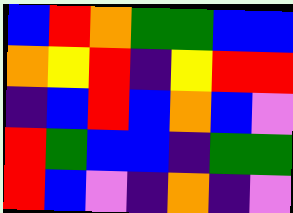[["blue", "red", "orange", "green", "green", "blue", "blue"], ["orange", "yellow", "red", "indigo", "yellow", "red", "red"], ["indigo", "blue", "red", "blue", "orange", "blue", "violet"], ["red", "green", "blue", "blue", "indigo", "green", "green"], ["red", "blue", "violet", "indigo", "orange", "indigo", "violet"]]